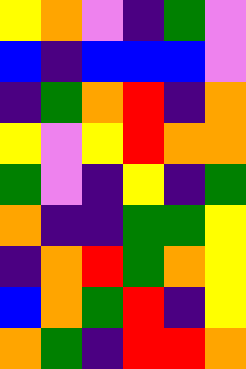[["yellow", "orange", "violet", "indigo", "green", "violet"], ["blue", "indigo", "blue", "blue", "blue", "violet"], ["indigo", "green", "orange", "red", "indigo", "orange"], ["yellow", "violet", "yellow", "red", "orange", "orange"], ["green", "violet", "indigo", "yellow", "indigo", "green"], ["orange", "indigo", "indigo", "green", "green", "yellow"], ["indigo", "orange", "red", "green", "orange", "yellow"], ["blue", "orange", "green", "red", "indigo", "yellow"], ["orange", "green", "indigo", "red", "red", "orange"]]